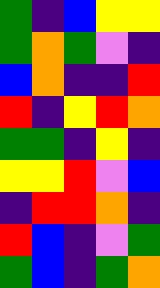[["green", "indigo", "blue", "yellow", "yellow"], ["green", "orange", "green", "violet", "indigo"], ["blue", "orange", "indigo", "indigo", "red"], ["red", "indigo", "yellow", "red", "orange"], ["green", "green", "indigo", "yellow", "indigo"], ["yellow", "yellow", "red", "violet", "blue"], ["indigo", "red", "red", "orange", "indigo"], ["red", "blue", "indigo", "violet", "green"], ["green", "blue", "indigo", "green", "orange"]]